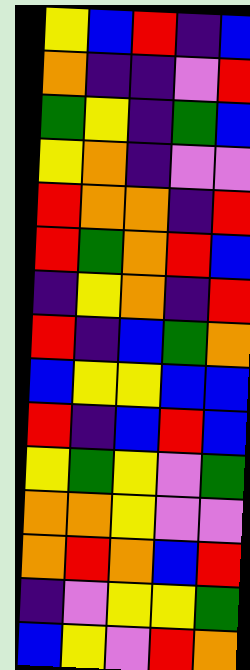[["yellow", "blue", "red", "indigo", "blue"], ["orange", "indigo", "indigo", "violet", "red"], ["green", "yellow", "indigo", "green", "blue"], ["yellow", "orange", "indigo", "violet", "violet"], ["red", "orange", "orange", "indigo", "red"], ["red", "green", "orange", "red", "blue"], ["indigo", "yellow", "orange", "indigo", "red"], ["red", "indigo", "blue", "green", "orange"], ["blue", "yellow", "yellow", "blue", "blue"], ["red", "indigo", "blue", "red", "blue"], ["yellow", "green", "yellow", "violet", "green"], ["orange", "orange", "yellow", "violet", "violet"], ["orange", "red", "orange", "blue", "red"], ["indigo", "violet", "yellow", "yellow", "green"], ["blue", "yellow", "violet", "red", "orange"]]